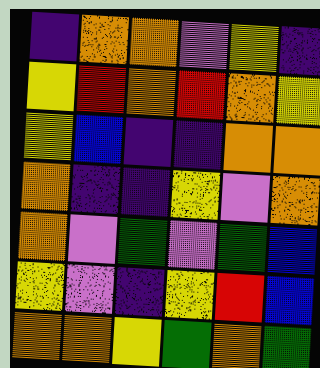[["indigo", "orange", "orange", "violet", "yellow", "indigo"], ["yellow", "red", "orange", "red", "orange", "yellow"], ["yellow", "blue", "indigo", "indigo", "orange", "orange"], ["orange", "indigo", "indigo", "yellow", "violet", "orange"], ["orange", "violet", "green", "violet", "green", "blue"], ["yellow", "violet", "indigo", "yellow", "red", "blue"], ["orange", "orange", "yellow", "green", "orange", "green"]]